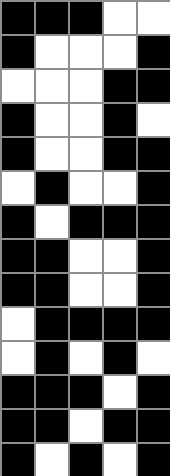[["black", "black", "black", "white", "white"], ["black", "white", "white", "white", "black"], ["white", "white", "white", "black", "black"], ["black", "white", "white", "black", "white"], ["black", "white", "white", "black", "black"], ["white", "black", "white", "white", "black"], ["black", "white", "black", "black", "black"], ["black", "black", "white", "white", "black"], ["black", "black", "white", "white", "black"], ["white", "black", "black", "black", "black"], ["white", "black", "white", "black", "white"], ["black", "black", "black", "white", "black"], ["black", "black", "white", "black", "black"], ["black", "white", "black", "white", "black"]]